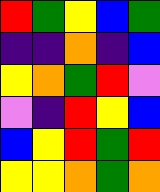[["red", "green", "yellow", "blue", "green"], ["indigo", "indigo", "orange", "indigo", "blue"], ["yellow", "orange", "green", "red", "violet"], ["violet", "indigo", "red", "yellow", "blue"], ["blue", "yellow", "red", "green", "red"], ["yellow", "yellow", "orange", "green", "orange"]]